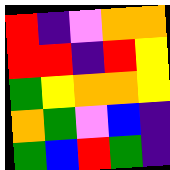[["red", "indigo", "violet", "orange", "orange"], ["red", "red", "indigo", "red", "yellow"], ["green", "yellow", "orange", "orange", "yellow"], ["orange", "green", "violet", "blue", "indigo"], ["green", "blue", "red", "green", "indigo"]]